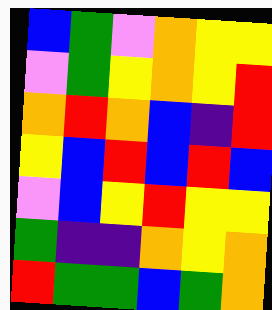[["blue", "green", "violet", "orange", "yellow", "yellow"], ["violet", "green", "yellow", "orange", "yellow", "red"], ["orange", "red", "orange", "blue", "indigo", "red"], ["yellow", "blue", "red", "blue", "red", "blue"], ["violet", "blue", "yellow", "red", "yellow", "yellow"], ["green", "indigo", "indigo", "orange", "yellow", "orange"], ["red", "green", "green", "blue", "green", "orange"]]